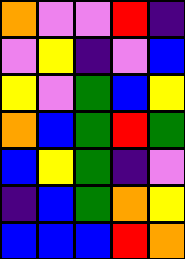[["orange", "violet", "violet", "red", "indigo"], ["violet", "yellow", "indigo", "violet", "blue"], ["yellow", "violet", "green", "blue", "yellow"], ["orange", "blue", "green", "red", "green"], ["blue", "yellow", "green", "indigo", "violet"], ["indigo", "blue", "green", "orange", "yellow"], ["blue", "blue", "blue", "red", "orange"]]